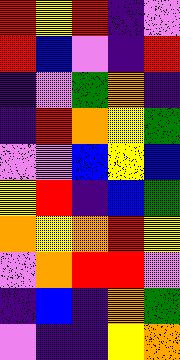[["red", "yellow", "red", "indigo", "violet"], ["red", "blue", "violet", "indigo", "red"], ["indigo", "violet", "green", "orange", "indigo"], ["indigo", "red", "orange", "yellow", "green"], ["violet", "violet", "blue", "yellow", "blue"], ["yellow", "red", "indigo", "blue", "green"], ["orange", "yellow", "orange", "red", "yellow"], ["violet", "orange", "red", "red", "violet"], ["indigo", "blue", "indigo", "orange", "green"], ["violet", "indigo", "indigo", "yellow", "orange"]]